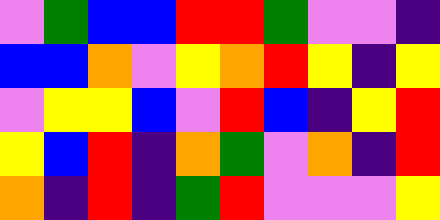[["violet", "green", "blue", "blue", "red", "red", "green", "violet", "violet", "indigo"], ["blue", "blue", "orange", "violet", "yellow", "orange", "red", "yellow", "indigo", "yellow"], ["violet", "yellow", "yellow", "blue", "violet", "red", "blue", "indigo", "yellow", "red"], ["yellow", "blue", "red", "indigo", "orange", "green", "violet", "orange", "indigo", "red"], ["orange", "indigo", "red", "indigo", "green", "red", "violet", "violet", "violet", "yellow"]]